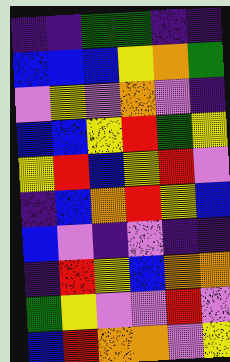[["indigo", "indigo", "green", "green", "indigo", "indigo"], ["blue", "blue", "blue", "yellow", "orange", "green"], ["violet", "yellow", "violet", "orange", "violet", "indigo"], ["blue", "blue", "yellow", "red", "green", "yellow"], ["yellow", "red", "blue", "yellow", "red", "violet"], ["indigo", "blue", "orange", "red", "yellow", "blue"], ["blue", "violet", "indigo", "violet", "indigo", "indigo"], ["indigo", "red", "yellow", "blue", "orange", "orange"], ["green", "yellow", "violet", "violet", "red", "violet"], ["blue", "red", "orange", "orange", "violet", "yellow"]]